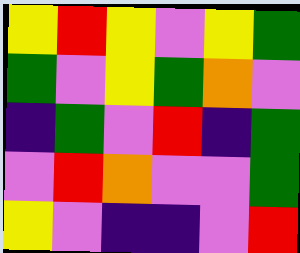[["yellow", "red", "yellow", "violet", "yellow", "green"], ["green", "violet", "yellow", "green", "orange", "violet"], ["indigo", "green", "violet", "red", "indigo", "green"], ["violet", "red", "orange", "violet", "violet", "green"], ["yellow", "violet", "indigo", "indigo", "violet", "red"]]